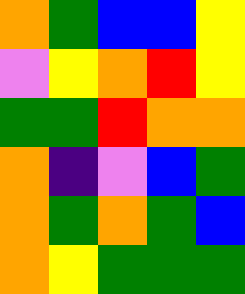[["orange", "green", "blue", "blue", "yellow"], ["violet", "yellow", "orange", "red", "yellow"], ["green", "green", "red", "orange", "orange"], ["orange", "indigo", "violet", "blue", "green"], ["orange", "green", "orange", "green", "blue"], ["orange", "yellow", "green", "green", "green"]]